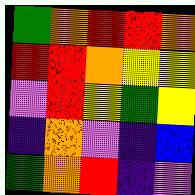[["green", "orange", "red", "red", "orange"], ["red", "red", "orange", "yellow", "yellow"], ["violet", "red", "yellow", "green", "yellow"], ["indigo", "orange", "violet", "indigo", "blue"], ["green", "orange", "red", "indigo", "violet"]]